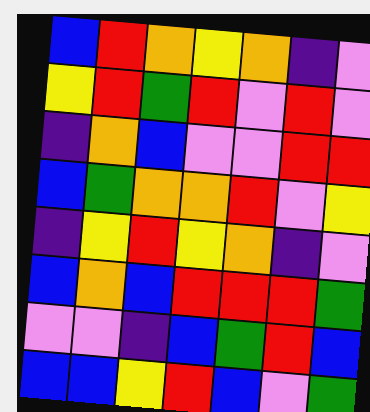[["blue", "red", "orange", "yellow", "orange", "indigo", "violet"], ["yellow", "red", "green", "red", "violet", "red", "violet"], ["indigo", "orange", "blue", "violet", "violet", "red", "red"], ["blue", "green", "orange", "orange", "red", "violet", "yellow"], ["indigo", "yellow", "red", "yellow", "orange", "indigo", "violet"], ["blue", "orange", "blue", "red", "red", "red", "green"], ["violet", "violet", "indigo", "blue", "green", "red", "blue"], ["blue", "blue", "yellow", "red", "blue", "violet", "green"]]